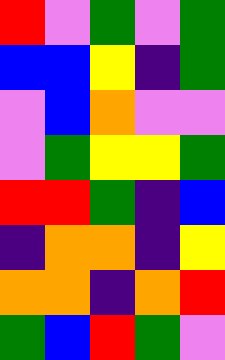[["red", "violet", "green", "violet", "green"], ["blue", "blue", "yellow", "indigo", "green"], ["violet", "blue", "orange", "violet", "violet"], ["violet", "green", "yellow", "yellow", "green"], ["red", "red", "green", "indigo", "blue"], ["indigo", "orange", "orange", "indigo", "yellow"], ["orange", "orange", "indigo", "orange", "red"], ["green", "blue", "red", "green", "violet"]]